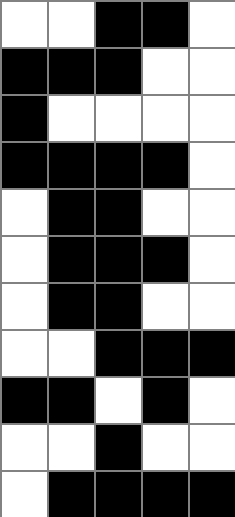[["white", "white", "black", "black", "white"], ["black", "black", "black", "white", "white"], ["black", "white", "white", "white", "white"], ["black", "black", "black", "black", "white"], ["white", "black", "black", "white", "white"], ["white", "black", "black", "black", "white"], ["white", "black", "black", "white", "white"], ["white", "white", "black", "black", "black"], ["black", "black", "white", "black", "white"], ["white", "white", "black", "white", "white"], ["white", "black", "black", "black", "black"]]